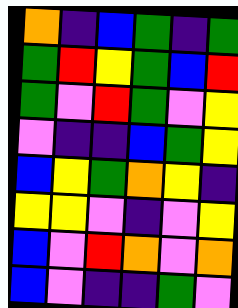[["orange", "indigo", "blue", "green", "indigo", "green"], ["green", "red", "yellow", "green", "blue", "red"], ["green", "violet", "red", "green", "violet", "yellow"], ["violet", "indigo", "indigo", "blue", "green", "yellow"], ["blue", "yellow", "green", "orange", "yellow", "indigo"], ["yellow", "yellow", "violet", "indigo", "violet", "yellow"], ["blue", "violet", "red", "orange", "violet", "orange"], ["blue", "violet", "indigo", "indigo", "green", "violet"]]